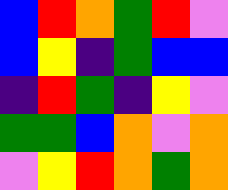[["blue", "red", "orange", "green", "red", "violet"], ["blue", "yellow", "indigo", "green", "blue", "blue"], ["indigo", "red", "green", "indigo", "yellow", "violet"], ["green", "green", "blue", "orange", "violet", "orange"], ["violet", "yellow", "red", "orange", "green", "orange"]]